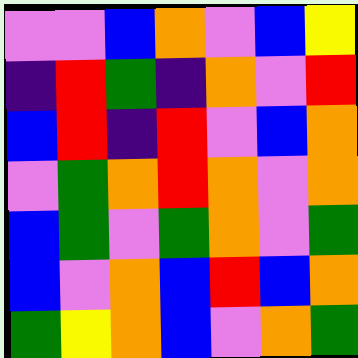[["violet", "violet", "blue", "orange", "violet", "blue", "yellow"], ["indigo", "red", "green", "indigo", "orange", "violet", "red"], ["blue", "red", "indigo", "red", "violet", "blue", "orange"], ["violet", "green", "orange", "red", "orange", "violet", "orange"], ["blue", "green", "violet", "green", "orange", "violet", "green"], ["blue", "violet", "orange", "blue", "red", "blue", "orange"], ["green", "yellow", "orange", "blue", "violet", "orange", "green"]]